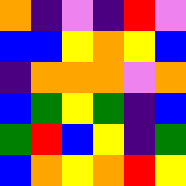[["orange", "indigo", "violet", "indigo", "red", "violet"], ["blue", "blue", "yellow", "orange", "yellow", "blue"], ["indigo", "orange", "orange", "orange", "violet", "orange"], ["blue", "green", "yellow", "green", "indigo", "blue"], ["green", "red", "blue", "yellow", "indigo", "green"], ["blue", "orange", "yellow", "orange", "red", "yellow"]]